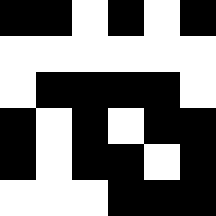[["black", "black", "white", "black", "white", "black"], ["white", "white", "white", "white", "white", "white"], ["white", "black", "black", "black", "black", "white"], ["black", "white", "black", "white", "black", "black"], ["black", "white", "black", "black", "white", "black"], ["white", "white", "white", "black", "black", "black"]]